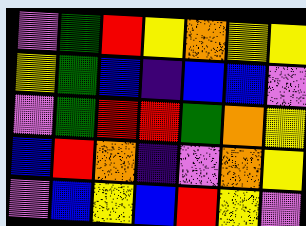[["violet", "green", "red", "yellow", "orange", "yellow", "yellow"], ["yellow", "green", "blue", "indigo", "blue", "blue", "violet"], ["violet", "green", "red", "red", "green", "orange", "yellow"], ["blue", "red", "orange", "indigo", "violet", "orange", "yellow"], ["violet", "blue", "yellow", "blue", "red", "yellow", "violet"]]